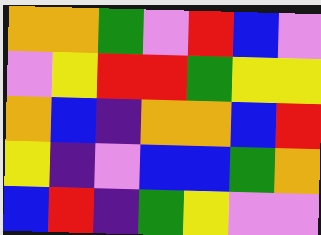[["orange", "orange", "green", "violet", "red", "blue", "violet"], ["violet", "yellow", "red", "red", "green", "yellow", "yellow"], ["orange", "blue", "indigo", "orange", "orange", "blue", "red"], ["yellow", "indigo", "violet", "blue", "blue", "green", "orange"], ["blue", "red", "indigo", "green", "yellow", "violet", "violet"]]